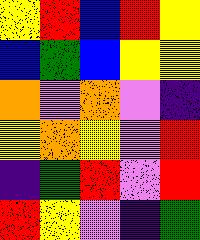[["yellow", "red", "blue", "red", "yellow"], ["blue", "green", "blue", "yellow", "yellow"], ["orange", "violet", "orange", "violet", "indigo"], ["yellow", "orange", "yellow", "violet", "red"], ["indigo", "green", "red", "violet", "red"], ["red", "yellow", "violet", "indigo", "green"]]